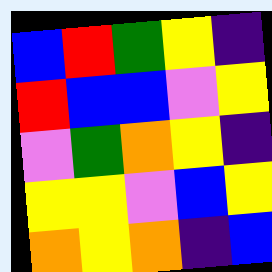[["blue", "red", "green", "yellow", "indigo"], ["red", "blue", "blue", "violet", "yellow"], ["violet", "green", "orange", "yellow", "indigo"], ["yellow", "yellow", "violet", "blue", "yellow"], ["orange", "yellow", "orange", "indigo", "blue"]]